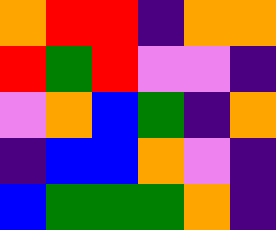[["orange", "red", "red", "indigo", "orange", "orange"], ["red", "green", "red", "violet", "violet", "indigo"], ["violet", "orange", "blue", "green", "indigo", "orange"], ["indigo", "blue", "blue", "orange", "violet", "indigo"], ["blue", "green", "green", "green", "orange", "indigo"]]